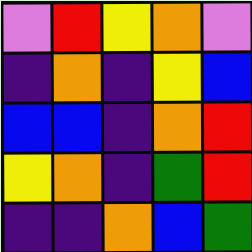[["violet", "red", "yellow", "orange", "violet"], ["indigo", "orange", "indigo", "yellow", "blue"], ["blue", "blue", "indigo", "orange", "red"], ["yellow", "orange", "indigo", "green", "red"], ["indigo", "indigo", "orange", "blue", "green"]]